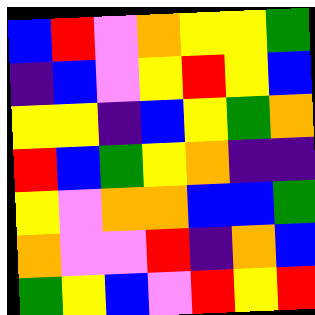[["blue", "red", "violet", "orange", "yellow", "yellow", "green"], ["indigo", "blue", "violet", "yellow", "red", "yellow", "blue"], ["yellow", "yellow", "indigo", "blue", "yellow", "green", "orange"], ["red", "blue", "green", "yellow", "orange", "indigo", "indigo"], ["yellow", "violet", "orange", "orange", "blue", "blue", "green"], ["orange", "violet", "violet", "red", "indigo", "orange", "blue"], ["green", "yellow", "blue", "violet", "red", "yellow", "red"]]